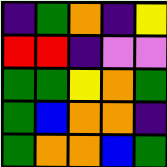[["indigo", "green", "orange", "indigo", "yellow"], ["red", "red", "indigo", "violet", "violet"], ["green", "green", "yellow", "orange", "green"], ["green", "blue", "orange", "orange", "indigo"], ["green", "orange", "orange", "blue", "green"]]